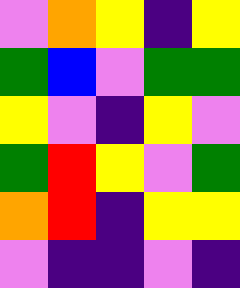[["violet", "orange", "yellow", "indigo", "yellow"], ["green", "blue", "violet", "green", "green"], ["yellow", "violet", "indigo", "yellow", "violet"], ["green", "red", "yellow", "violet", "green"], ["orange", "red", "indigo", "yellow", "yellow"], ["violet", "indigo", "indigo", "violet", "indigo"]]